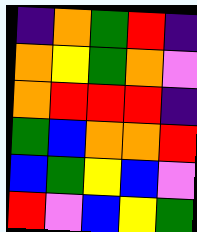[["indigo", "orange", "green", "red", "indigo"], ["orange", "yellow", "green", "orange", "violet"], ["orange", "red", "red", "red", "indigo"], ["green", "blue", "orange", "orange", "red"], ["blue", "green", "yellow", "blue", "violet"], ["red", "violet", "blue", "yellow", "green"]]